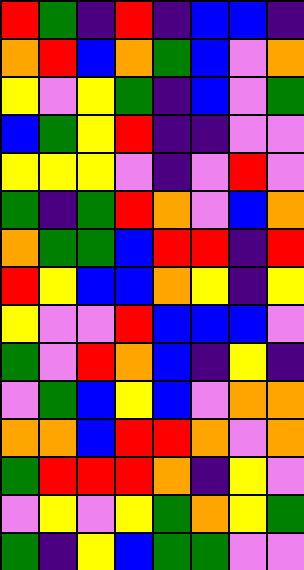[["red", "green", "indigo", "red", "indigo", "blue", "blue", "indigo"], ["orange", "red", "blue", "orange", "green", "blue", "violet", "orange"], ["yellow", "violet", "yellow", "green", "indigo", "blue", "violet", "green"], ["blue", "green", "yellow", "red", "indigo", "indigo", "violet", "violet"], ["yellow", "yellow", "yellow", "violet", "indigo", "violet", "red", "violet"], ["green", "indigo", "green", "red", "orange", "violet", "blue", "orange"], ["orange", "green", "green", "blue", "red", "red", "indigo", "red"], ["red", "yellow", "blue", "blue", "orange", "yellow", "indigo", "yellow"], ["yellow", "violet", "violet", "red", "blue", "blue", "blue", "violet"], ["green", "violet", "red", "orange", "blue", "indigo", "yellow", "indigo"], ["violet", "green", "blue", "yellow", "blue", "violet", "orange", "orange"], ["orange", "orange", "blue", "red", "red", "orange", "violet", "orange"], ["green", "red", "red", "red", "orange", "indigo", "yellow", "violet"], ["violet", "yellow", "violet", "yellow", "green", "orange", "yellow", "green"], ["green", "indigo", "yellow", "blue", "green", "green", "violet", "violet"]]